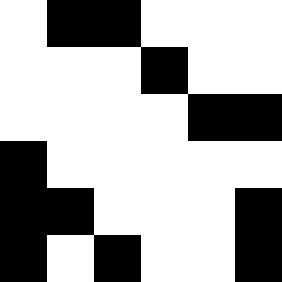[["white", "black", "black", "white", "white", "white"], ["white", "white", "white", "black", "white", "white"], ["white", "white", "white", "white", "black", "black"], ["black", "white", "white", "white", "white", "white"], ["black", "black", "white", "white", "white", "black"], ["black", "white", "black", "white", "white", "black"]]